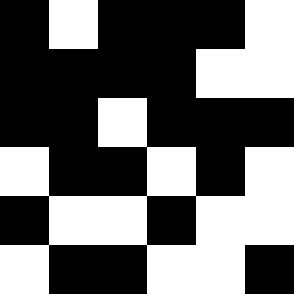[["black", "white", "black", "black", "black", "white"], ["black", "black", "black", "black", "white", "white"], ["black", "black", "white", "black", "black", "black"], ["white", "black", "black", "white", "black", "white"], ["black", "white", "white", "black", "white", "white"], ["white", "black", "black", "white", "white", "black"]]